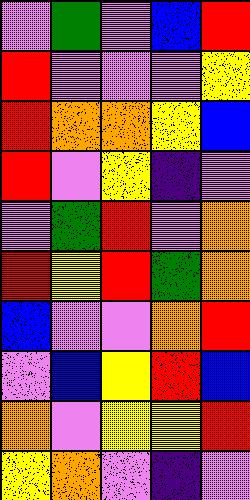[["violet", "green", "violet", "blue", "red"], ["red", "violet", "violet", "violet", "yellow"], ["red", "orange", "orange", "yellow", "blue"], ["red", "violet", "yellow", "indigo", "violet"], ["violet", "green", "red", "violet", "orange"], ["red", "yellow", "red", "green", "orange"], ["blue", "violet", "violet", "orange", "red"], ["violet", "blue", "yellow", "red", "blue"], ["orange", "violet", "yellow", "yellow", "red"], ["yellow", "orange", "violet", "indigo", "violet"]]